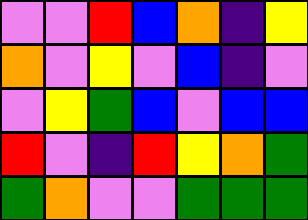[["violet", "violet", "red", "blue", "orange", "indigo", "yellow"], ["orange", "violet", "yellow", "violet", "blue", "indigo", "violet"], ["violet", "yellow", "green", "blue", "violet", "blue", "blue"], ["red", "violet", "indigo", "red", "yellow", "orange", "green"], ["green", "orange", "violet", "violet", "green", "green", "green"]]